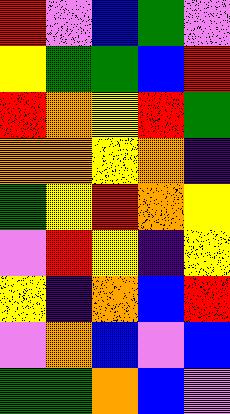[["red", "violet", "blue", "green", "violet"], ["yellow", "green", "green", "blue", "red"], ["red", "orange", "yellow", "red", "green"], ["orange", "orange", "yellow", "orange", "indigo"], ["green", "yellow", "red", "orange", "yellow"], ["violet", "red", "yellow", "indigo", "yellow"], ["yellow", "indigo", "orange", "blue", "red"], ["violet", "orange", "blue", "violet", "blue"], ["green", "green", "orange", "blue", "violet"]]